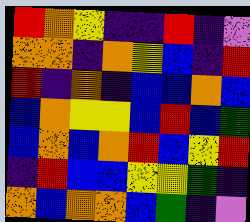[["red", "orange", "yellow", "indigo", "indigo", "red", "indigo", "violet"], ["orange", "orange", "indigo", "orange", "yellow", "blue", "indigo", "red"], ["red", "indigo", "orange", "indigo", "blue", "blue", "orange", "blue"], ["blue", "orange", "yellow", "yellow", "blue", "red", "blue", "green"], ["blue", "orange", "blue", "orange", "red", "blue", "yellow", "red"], ["indigo", "red", "blue", "blue", "yellow", "yellow", "green", "indigo"], ["orange", "blue", "orange", "orange", "blue", "green", "indigo", "violet"]]